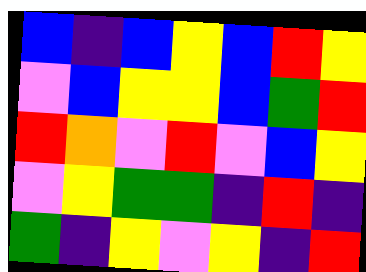[["blue", "indigo", "blue", "yellow", "blue", "red", "yellow"], ["violet", "blue", "yellow", "yellow", "blue", "green", "red"], ["red", "orange", "violet", "red", "violet", "blue", "yellow"], ["violet", "yellow", "green", "green", "indigo", "red", "indigo"], ["green", "indigo", "yellow", "violet", "yellow", "indigo", "red"]]